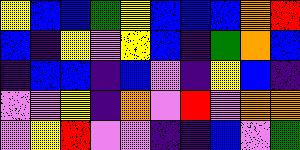[["yellow", "blue", "blue", "green", "yellow", "blue", "blue", "blue", "orange", "red"], ["blue", "indigo", "yellow", "violet", "yellow", "blue", "indigo", "green", "orange", "blue"], ["indigo", "blue", "blue", "indigo", "blue", "violet", "indigo", "yellow", "blue", "indigo"], ["violet", "violet", "yellow", "indigo", "orange", "violet", "red", "violet", "orange", "orange"], ["violet", "yellow", "red", "violet", "violet", "indigo", "indigo", "blue", "violet", "green"]]